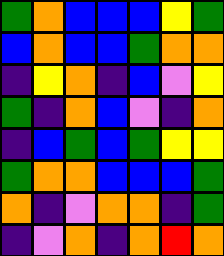[["green", "orange", "blue", "blue", "blue", "yellow", "green"], ["blue", "orange", "blue", "blue", "green", "orange", "orange"], ["indigo", "yellow", "orange", "indigo", "blue", "violet", "yellow"], ["green", "indigo", "orange", "blue", "violet", "indigo", "orange"], ["indigo", "blue", "green", "blue", "green", "yellow", "yellow"], ["green", "orange", "orange", "blue", "blue", "blue", "green"], ["orange", "indigo", "violet", "orange", "orange", "indigo", "green"], ["indigo", "violet", "orange", "indigo", "orange", "red", "orange"]]